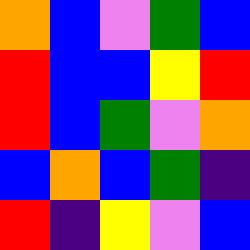[["orange", "blue", "violet", "green", "blue"], ["red", "blue", "blue", "yellow", "red"], ["red", "blue", "green", "violet", "orange"], ["blue", "orange", "blue", "green", "indigo"], ["red", "indigo", "yellow", "violet", "blue"]]